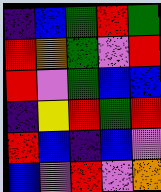[["indigo", "blue", "green", "red", "green"], ["red", "orange", "green", "violet", "red"], ["red", "violet", "green", "blue", "blue"], ["indigo", "yellow", "red", "green", "red"], ["red", "blue", "indigo", "blue", "violet"], ["blue", "violet", "red", "violet", "orange"]]